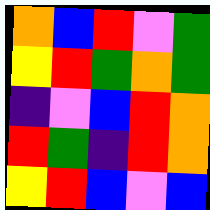[["orange", "blue", "red", "violet", "green"], ["yellow", "red", "green", "orange", "green"], ["indigo", "violet", "blue", "red", "orange"], ["red", "green", "indigo", "red", "orange"], ["yellow", "red", "blue", "violet", "blue"]]